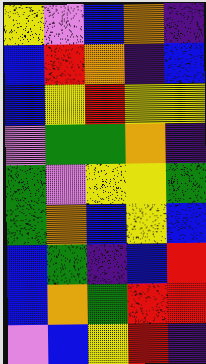[["yellow", "violet", "blue", "orange", "indigo"], ["blue", "red", "orange", "indigo", "blue"], ["blue", "yellow", "red", "yellow", "yellow"], ["violet", "green", "green", "orange", "indigo"], ["green", "violet", "yellow", "yellow", "green"], ["green", "orange", "blue", "yellow", "blue"], ["blue", "green", "indigo", "blue", "red"], ["blue", "orange", "green", "red", "red"], ["violet", "blue", "yellow", "red", "indigo"]]